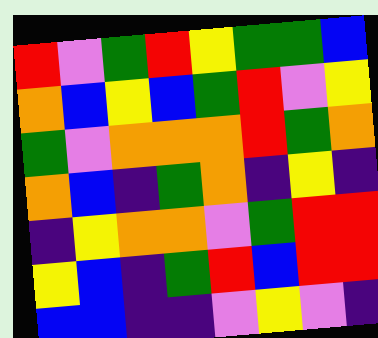[["red", "violet", "green", "red", "yellow", "green", "green", "blue"], ["orange", "blue", "yellow", "blue", "green", "red", "violet", "yellow"], ["green", "violet", "orange", "orange", "orange", "red", "green", "orange"], ["orange", "blue", "indigo", "green", "orange", "indigo", "yellow", "indigo"], ["indigo", "yellow", "orange", "orange", "violet", "green", "red", "red"], ["yellow", "blue", "indigo", "green", "red", "blue", "red", "red"], ["blue", "blue", "indigo", "indigo", "violet", "yellow", "violet", "indigo"]]